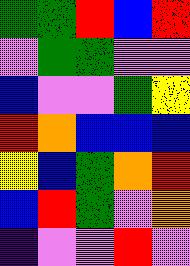[["green", "green", "red", "blue", "red"], ["violet", "green", "green", "violet", "violet"], ["blue", "violet", "violet", "green", "yellow"], ["red", "orange", "blue", "blue", "blue"], ["yellow", "blue", "green", "orange", "red"], ["blue", "red", "green", "violet", "orange"], ["indigo", "violet", "violet", "red", "violet"]]